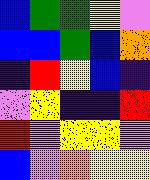[["blue", "green", "green", "yellow", "violet"], ["blue", "blue", "green", "blue", "orange"], ["indigo", "red", "yellow", "blue", "indigo"], ["violet", "yellow", "indigo", "indigo", "red"], ["red", "violet", "yellow", "yellow", "violet"], ["blue", "violet", "orange", "yellow", "yellow"]]